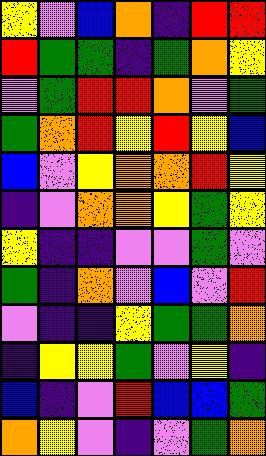[["yellow", "violet", "blue", "orange", "indigo", "red", "red"], ["red", "green", "green", "indigo", "green", "orange", "yellow"], ["violet", "green", "red", "red", "orange", "violet", "green"], ["green", "orange", "red", "yellow", "red", "yellow", "blue"], ["blue", "violet", "yellow", "orange", "orange", "red", "yellow"], ["indigo", "violet", "orange", "orange", "yellow", "green", "yellow"], ["yellow", "indigo", "indigo", "violet", "violet", "green", "violet"], ["green", "indigo", "orange", "violet", "blue", "violet", "red"], ["violet", "indigo", "indigo", "yellow", "green", "green", "orange"], ["indigo", "yellow", "yellow", "green", "violet", "yellow", "indigo"], ["blue", "indigo", "violet", "red", "blue", "blue", "green"], ["orange", "yellow", "violet", "indigo", "violet", "green", "orange"]]